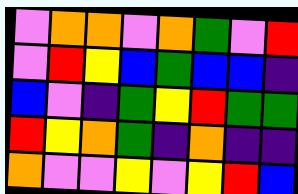[["violet", "orange", "orange", "violet", "orange", "green", "violet", "red"], ["violet", "red", "yellow", "blue", "green", "blue", "blue", "indigo"], ["blue", "violet", "indigo", "green", "yellow", "red", "green", "green"], ["red", "yellow", "orange", "green", "indigo", "orange", "indigo", "indigo"], ["orange", "violet", "violet", "yellow", "violet", "yellow", "red", "blue"]]